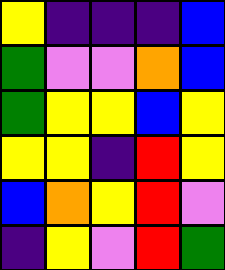[["yellow", "indigo", "indigo", "indigo", "blue"], ["green", "violet", "violet", "orange", "blue"], ["green", "yellow", "yellow", "blue", "yellow"], ["yellow", "yellow", "indigo", "red", "yellow"], ["blue", "orange", "yellow", "red", "violet"], ["indigo", "yellow", "violet", "red", "green"]]